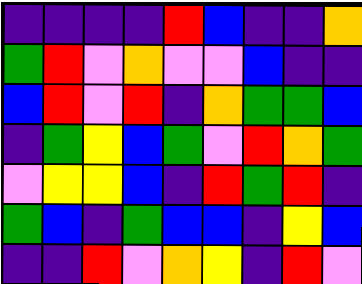[["indigo", "indigo", "indigo", "indigo", "red", "blue", "indigo", "indigo", "orange"], ["green", "red", "violet", "orange", "violet", "violet", "blue", "indigo", "indigo"], ["blue", "red", "violet", "red", "indigo", "orange", "green", "green", "blue"], ["indigo", "green", "yellow", "blue", "green", "violet", "red", "orange", "green"], ["violet", "yellow", "yellow", "blue", "indigo", "red", "green", "red", "indigo"], ["green", "blue", "indigo", "green", "blue", "blue", "indigo", "yellow", "blue"], ["indigo", "indigo", "red", "violet", "orange", "yellow", "indigo", "red", "violet"]]